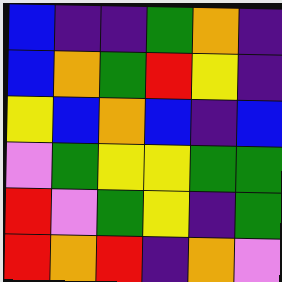[["blue", "indigo", "indigo", "green", "orange", "indigo"], ["blue", "orange", "green", "red", "yellow", "indigo"], ["yellow", "blue", "orange", "blue", "indigo", "blue"], ["violet", "green", "yellow", "yellow", "green", "green"], ["red", "violet", "green", "yellow", "indigo", "green"], ["red", "orange", "red", "indigo", "orange", "violet"]]